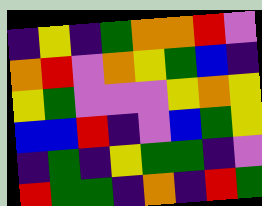[["indigo", "yellow", "indigo", "green", "orange", "orange", "red", "violet"], ["orange", "red", "violet", "orange", "yellow", "green", "blue", "indigo"], ["yellow", "green", "violet", "violet", "violet", "yellow", "orange", "yellow"], ["blue", "blue", "red", "indigo", "violet", "blue", "green", "yellow"], ["indigo", "green", "indigo", "yellow", "green", "green", "indigo", "violet"], ["red", "green", "green", "indigo", "orange", "indigo", "red", "green"]]